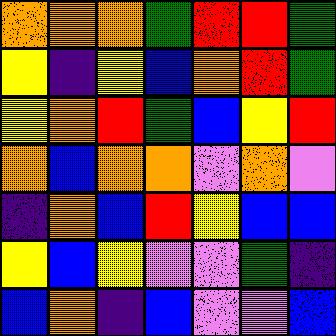[["orange", "orange", "orange", "green", "red", "red", "green"], ["yellow", "indigo", "yellow", "blue", "orange", "red", "green"], ["yellow", "orange", "red", "green", "blue", "yellow", "red"], ["orange", "blue", "orange", "orange", "violet", "orange", "violet"], ["indigo", "orange", "blue", "red", "yellow", "blue", "blue"], ["yellow", "blue", "yellow", "violet", "violet", "green", "indigo"], ["blue", "orange", "indigo", "blue", "violet", "violet", "blue"]]